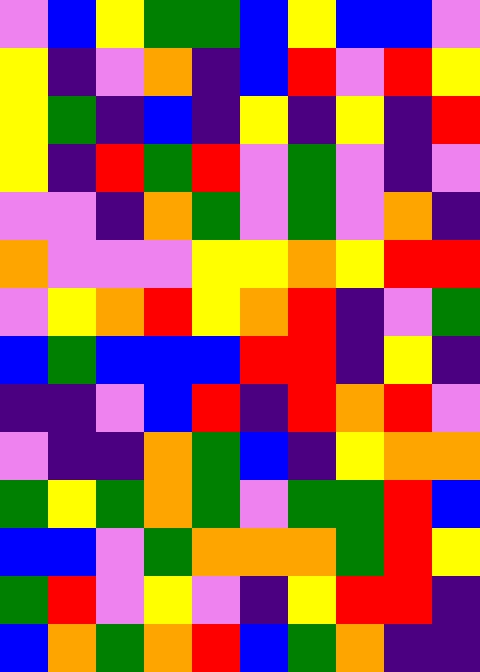[["violet", "blue", "yellow", "green", "green", "blue", "yellow", "blue", "blue", "violet"], ["yellow", "indigo", "violet", "orange", "indigo", "blue", "red", "violet", "red", "yellow"], ["yellow", "green", "indigo", "blue", "indigo", "yellow", "indigo", "yellow", "indigo", "red"], ["yellow", "indigo", "red", "green", "red", "violet", "green", "violet", "indigo", "violet"], ["violet", "violet", "indigo", "orange", "green", "violet", "green", "violet", "orange", "indigo"], ["orange", "violet", "violet", "violet", "yellow", "yellow", "orange", "yellow", "red", "red"], ["violet", "yellow", "orange", "red", "yellow", "orange", "red", "indigo", "violet", "green"], ["blue", "green", "blue", "blue", "blue", "red", "red", "indigo", "yellow", "indigo"], ["indigo", "indigo", "violet", "blue", "red", "indigo", "red", "orange", "red", "violet"], ["violet", "indigo", "indigo", "orange", "green", "blue", "indigo", "yellow", "orange", "orange"], ["green", "yellow", "green", "orange", "green", "violet", "green", "green", "red", "blue"], ["blue", "blue", "violet", "green", "orange", "orange", "orange", "green", "red", "yellow"], ["green", "red", "violet", "yellow", "violet", "indigo", "yellow", "red", "red", "indigo"], ["blue", "orange", "green", "orange", "red", "blue", "green", "orange", "indigo", "indigo"]]